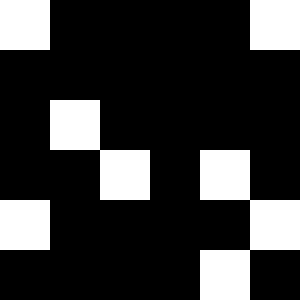[["white", "black", "black", "black", "black", "white"], ["black", "black", "black", "black", "black", "black"], ["black", "white", "black", "black", "black", "black"], ["black", "black", "white", "black", "white", "black"], ["white", "black", "black", "black", "black", "white"], ["black", "black", "black", "black", "white", "black"]]